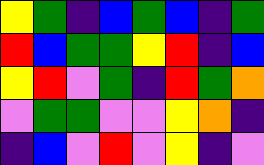[["yellow", "green", "indigo", "blue", "green", "blue", "indigo", "green"], ["red", "blue", "green", "green", "yellow", "red", "indigo", "blue"], ["yellow", "red", "violet", "green", "indigo", "red", "green", "orange"], ["violet", "green", "green", "violet", "violet", "yellow", "orange", "indigo"], ["indigo", "blue", "violet", "red", "violet", "yellow", "indigo", "violet"]]